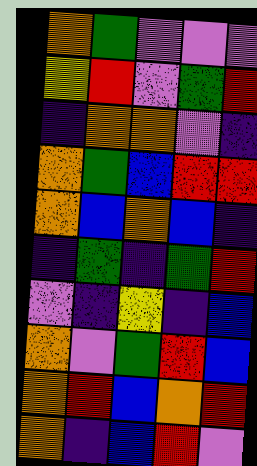[["orange", "green", "violet", "violet", "violet"], ["yellow", "red", "violet", "green", "red"], ["indigo", "orange", "orange", "violet", "indigo"], ["orange", "green", "blue", "red", "red"], ["orange", "blue", "orange", "blue", "indigo"], ["indigo", "green", "indigo", "green", "red"], ["violet", "indigo", "yellow", "indigo", "blue"], ["orange", "violet", "green", "red", "blue"], ["orange", "red", "blue", "orange", "red"], ["orange", "indigo", "blue", "red", "violet"]]